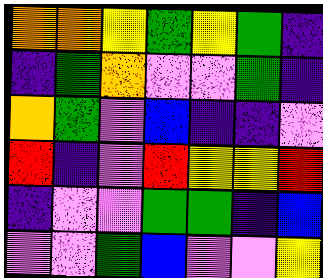[["orange", "orange", "yellow", "green", "yellow", "green", "indigo"], ["indigo", "green", "orange", "violet", "violet", "green", "indigo"], ["orange", "green", "violet", "blue", "indigo", "indigo", "violet"], ["red", "indigo", "violet", "red", "yellow", "yellow", "red"], ["indigo", "violet", "violet", "green", "green", "indigo", "blue"], ["violet", "violet", "green", "blue", "violet", "violet", "yellow"]]